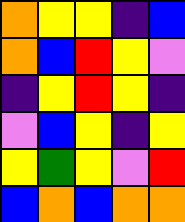[["orange", "yellow", "yellow", "indigo", "blue"], ["orange", "blue", "red", "yellow", "violet"], ["indigo", "yellow", "red", "yellow", "indigo"], ["violet", "blue", "yellow", "indigo", "yellow"], ["yellow", "green", "yellow", "violet", "red"], ["blue", "orange", "blue", "orange", "orange"]]